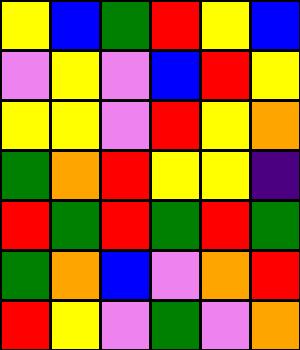[["yellow", "blue", "green", "red", "yellow", "blue"], ["violet", "yellow", "violet", "blue", "red", "yellow"], ["yellow", "yellow", "violet", "red", "yellow", "orange"], ["green", "orange", "red", "yellow", "yellow", "indigo"], ["red", "green", "red", "green", "red", "green"], ["green", "orange", "blue", "violet", "orange", "red"], ["red", "yellow", "violet", "green", "violet", "orange"]]